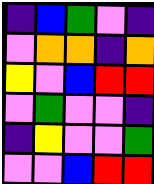[["indigo", "blue", "green", "violet", "indigo"], ["violet", "orange", "orange", "indigo", "orange"], ["yellow", "violet", "blue", "red", "red"], ["violet", "green", "violet", "violet", "indigo"], ["indigo", "yellow", "violet", "violet", "green"], ["violet", "violet", "blue", "red", "red"]]